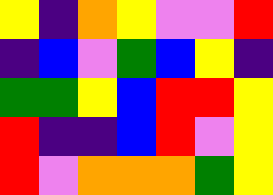[["yellow", "indigo", "orange", "yellow", "violet", "violet", "red"], ["indigo", "blue", "violet", "green", "blue", "yellow", "indigo"], ["green", "green", "yellow", "blue", "red", "red", "yellow"], ["red", "indigo", "indigo", "blue", "red", "violet", "yellow"], ["red", "violet", "orange", "orange", "orange", "green", "yellow"]]